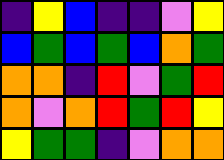[["indigo", "yellow", "blue", "indigo", "indigo", "violet", "yellow"], ["blue", "green", "blue", "green", "blue", "orange", "green"], ["orange", "orange", "indigo", "red", "violet", "green", "red"], ["orange", "violet", "orange", "red", "green", "red", "yellow"], ["yellow", "green", "green", "indigo", "violet", "orange", "orange"]]